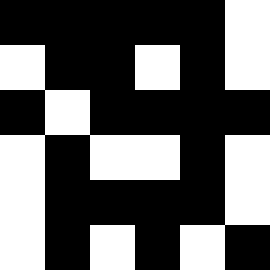[["black", "black", "black", "black", "black", "white"], ["white", "black", "black", "white", "black", "white"], ["black", "white", "black", "black", "black", "black"], ["white", "black", "white", "white", "black", "white"], ["white", "black", "black", "black", "black", "white"], ["white", "black", "white", "black", "white", "black"]]